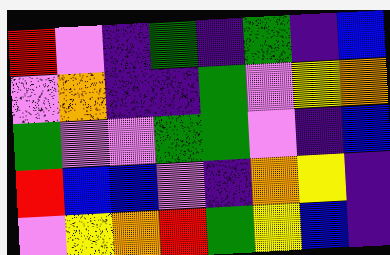[["red", "violet", "indigo", "green", "indigo", "green", "indigo", "blue"], ["violet", "orange", "indigo", "indigo", "green", "violet", "yellow", "orange"], ["green", "violet", "violet", "green", "green", "violet", "indigo", "blue"], ["red", "blue", "blue", "violet", "indigo", "orange", "yellow", "indigo"], ["violet", "yellow", "orange", "red", "green", "yellow", "blue", "indigo"]]